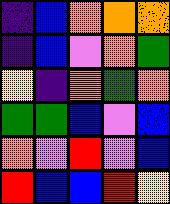[["indigo", "blue", "orange", "orange", "orange"], ["indigo", "blue", "violet", "orange", "green"], ["yellow", "indigo", "orange", "green", "orange"], ["green", "green", "blue", "violet", "blue"], ["orange", "violet", "red", "violet", "blue"], ["red", "blue", "blue", "red", "yellow"]]